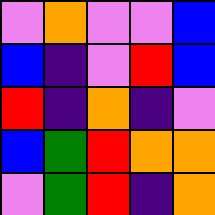[["violet", "orange", "violet", "violet", "blue"], ["blue", "indigo", "violet", "red", "blue"], ["red", "indigo", "orange", "indigo", "violet"], ["blue", "green", "red", "orange", "orange"], ["violet", "green", "red", "indigo", "orange"]]